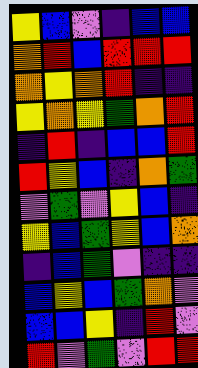[["yellow", "blue", "violet", "indigo", "blue", "blue"], ["orange", "red", "blue", "red", "red", "red"], ["orange", "yellow", "orange", "red", "indigo", "indigo"], ["yellow", "orange", "yellow", "green", "orange", "red"], ["indigo", "red", "indigo", "blue", "blue", "red"], ["red", "yellow", "blue", "indigo", "orange", "green"], ["violet", "green", "violet", "yellow", "blue", "indigo"], ["yellow", "blue", "green", "yellow", "blue", "orange"], ["indigo", "blue", "green", "violet", "indigo", "indigo"], ["blue", "yellow", "blue", "green", "orange", "violet"], ["blue", "blue", "yellow", "indigo", "red", "violet"], ["red", "violet", "green", "violet", "red", "red"]]